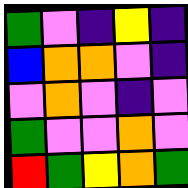[["green", "violet", "indigo", "yellow", "indigo"], ["blue", "orange", "orange", "violet", "indigo"], ["violet", "orange", "violet", "indigo", "violet"], ["green", "violet", "violet", "orange", "violet"], ["red", "green", "yellow", "orange", "green"]]